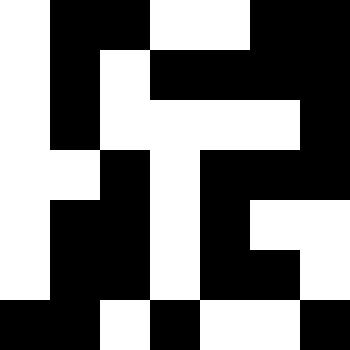[["white", "black", "black", "white", "white", "black", "black"], ["white", "black", "white", "black", "black", "black", "black"], ["white", "black", "white", "white", "white", "white", "black"], ["white", "white", "black", "white", "black", "black", "black"], ["white", "black", "black", "white", "black", "white", "white"], ["white", "black", "black", "white", "black", "black", "white"], ["black", "black", "white", "black", "white", "white", "black"]]